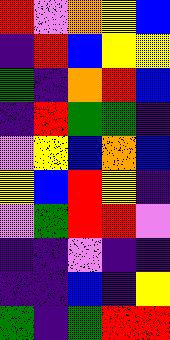[["red", "violet", "orange", "yellow", "blue"], ["indigo", "red", "blue", "yellow", "yellow"], ["green", "indigo", "orange", "red", "blue"], ["indigo", "red", "green", "green", "indigo"], ["violet", "yellow", "blue", "orange", "blue"], ["yellow", "blue", "red", "yellow", "indigo"], ["violet", "green", "red", "red", "violet"], ["indigo", "indigo", "violet", "indigo", "indigo"], ["indigo", "indigo", "blue", "indigo", "yellow"], ["green", "indigo", "green", "red", "red"]]